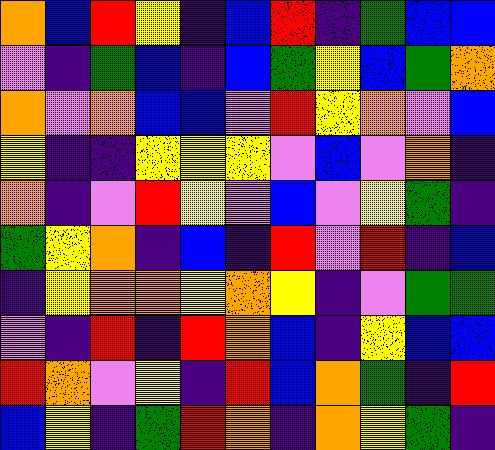[["orange", "blue", "red", "yellow", "indigo", "blue", "red", "indigo", "green", "blue", "blue"], ["violet", "indigo", "green", "blue", "indigo", "blue", "green", "yellow", "blue", "green", "orange"], ["orange", "violet", "orange", "blue", "blue", "violet", "red", "yellow", "orange", "violet", "blue"], ["yellow", "indigo", "indigo", "yellow", "yellow", "yellow", "violet", "blue", "violet", "orange", "indigo"], ["orange", "indigo", "violet", "red", "yellow", "violet", "blue", "violet", "yellow", "green", "indigo"], ["green", "yellow", "orange", "indigo", "blue", "indigo", "red", "violet", "red", "indigo", "blue"], ["indigo", "yellow", "orange", "orange", "yellow", "orange", "yellow", "indigo", "violet", "green", "green"], ["violet", "indigo", "red", "indigo", "red", "orange", "blue", "indigo", "yellow", "blue", "blue"], ["red", "orange", "violet", "yellow", "indigo", "red", "blue", "orange", "green", "indigo", "red"], ["blue", "yellow", "indigo", "green", "red", "orange", "indigo", "orange", "yellow", "green", "indigo"]]